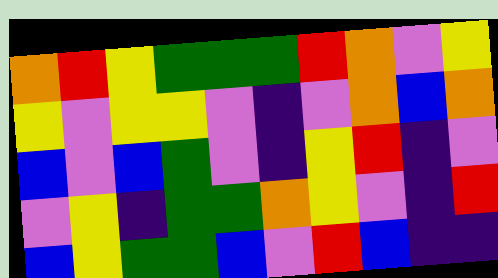[["orange", "red", "yellow", "green", "green", "green", "red", "orange", "violet", "yellow"], ["yellow", "violet", "yellow", "yellow", "violet", "indigo", "violet", "orange", "blue", "orange"], ["blue", "violet", "blue", "green", "violet", "indigo", "yellow", "red", "indigo", "violet"], ["violet", "yellow", "indigo", "green", "green", "orange", "yellow", "violet", "indigo", "red"], ["blue", "yellow", "green", "green", "blue", "violet", "red", "blue", "indigo", "indigo"]]